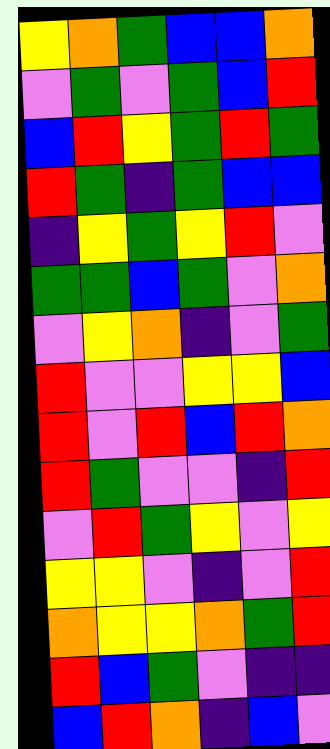[["yellow", "orange", "green", "blue", "blue", "orange"], ["violet", "green", "violet", "green", "blue", "red"], ["blue", "red", "yellow", "green", "red", "green"], ["red", "green", "indigo", "green", "blue", "blue"], ["indigo", "yellow", "green", "yellow", "red", "violet"], ["green", "green", "blue", "green", "violet", "orange"], ["violet", "yellow", "orange", "indigo", "violet", "green"], ["red", "violet", "violet", "yellow", "yellow", "blue"], ["red", "violet", "red", "blue", "red", "orange"], ["red", "green", "violet", "violet", "indigo", "red"], ["violet", "red", "green", "yellow", "violet", "yellow"], ["yellow", "yellow", "violet", "indigo", "violet", "red"], ["orange", "yellow", "yellow", "orange", "green", "red"], ["red", "blue", "green", "violet", "indigo", "indigo"], ["blue", "red", "orange", "indigo", "blue", "violet"]]